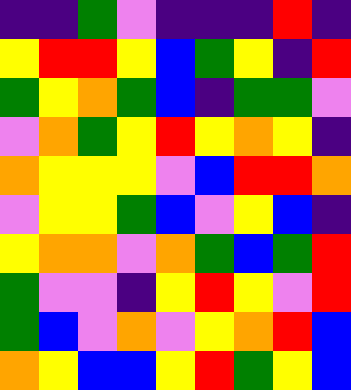[["indigo", "indigo", "green", "violet", "indigo", "indigo", "indigo", "red", "indigo"], ["yellow", "red", "red", "yellow", "blue", "green", "yellow", "indigo", "red"], ["green", "yellow", "orange", "green", "blue", "indigo", "green", "green", "violet"], ["violet", "orange", "green", "yellow", "red", "yellow", "orange", "yellow", "indigo"], ["orange", "yellow", "yellow", "yellow", "violet", "blue", "red", "red", "orange"], ["violet", "yellow", "yellow", "green", "blue", "violet", "yellow", "blue", "indigo"], ["yellow", "orange", "orange", "violet", "orange", "green", "blue", "green", "red"], ["green", "violet", "violet", "indigo", "yellow", "red", "yellow", "violet", "red"], ["green", "blue", "violet", "orange", "violet", "yellow", "orange", "red", "blue"], ["orange", "yellow", "blue", "blue", "yellow", "red", "green", "yellow", "blue"]]